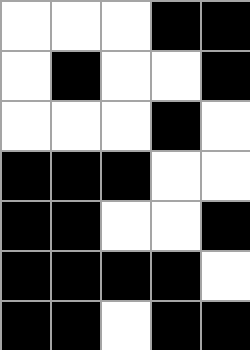[["white", "white", "white", "black", "black"], ["white", "black", "white", "white", "black"], ["white", "white", "white", "black", "white"], ["black", "black", "black", "white", "white"], ["black", "black", "white", "white", "black"], ["black", "black", "black", "black", "white"], ["black", "black", "white", "black", "black"]]